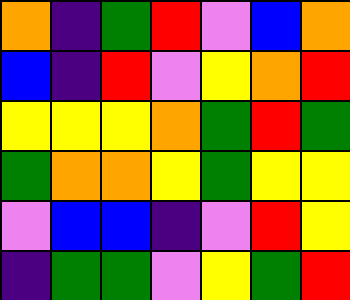[["orange", "indigo", "green", "red", "violet", "blue", "orange"], ["blue", "indigo", "red", "violet", "yellow", "orange", "red"], ["yellow", "yellow", "yellow", "orange", "green", "red", "green"], ["green", "orange", "orange", "yellow", "green", "yellow", "yellow"], ["violet", "blue", "blue", "indigo", "violet", "red", "yellow"], ["indigo", "green", "green", "violet", "yellow", "green", "red"]]